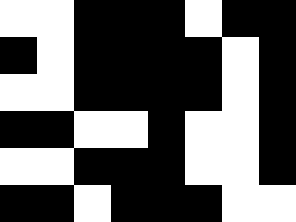[["white", "white", "black", "black", "black", "white", "black", "black"], ["black", "white", "black", "black", "black", "black", "white", "black"], ["white", "white", "black", "black", "black", "black", "white", "black"], ["black", "black", "white", "white", "black", "white", "white", "black"], ["white", "white", "black", "black", "black", "white", "white", "black"], ["black", "black", "white", "black", "black", "black", "white", "white"]]